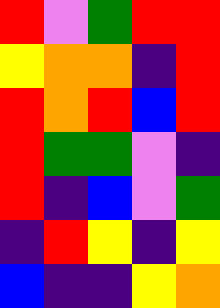[["red", "violet", "green", "red", "red"], ["yellow", "orange", "orange", "indigo", "red"], ["red", "orange", "red", "blue", "red"], ["red", "green", "green", "violet", "indigo"], ["red", "indigo", "blue", "violet", "green"], ["indigo", "red", "yellow", "indigo", "yellow"], ["blue", "indigo", "indigo", "yellow", "orange"]]